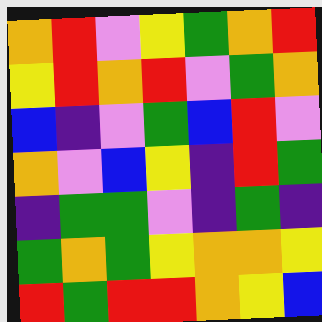[["orange", "red", "violet", "yellow", "green", "orange", "red"], ["yellow", "red", "orange", "red", "violet", "green", "orange"], ["blue", "indigo", "violet", "green", "blue", "red", "violet"], ["orange", "violet", "blue", "yellow", "indigo", "red", "green"], ["indigo", "green", "green", "violet", "indigo", "green", "indigo"], ["green", "orange", "green", "yellow", "orange", "orange", "yellow"], ["red", "green", "red", "red", "orange", "yellow", "blue"]]